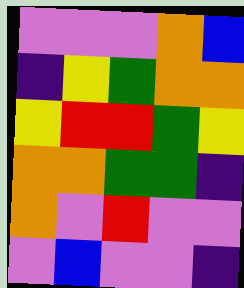[["violet", "violet", "violet", "orange", "blue"], ["indigo", "yellow", "green", "orange", "orange"], ["yellow", "red", "red", "green", "yellow"], ["orange", "orange", "green", "green", "indigo"], ["orange", "violet", "red", "violet", "violet"], ["violet", "blue", "violet", "violet", "indigo"]]